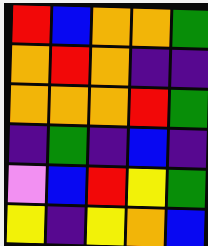[["red", "blue", "orange", "orange", "green"], ["orange", "red", "orange", "indigo", "indigo"], ["orange", "orange", "orange", "red", "green"], ["indigo", "green", "indigo", "blue", "indigo"], ["violet", "blue", "red", "yellow", "green"], ["yellow", "indigo", "yellow", "orange", "blue"]]